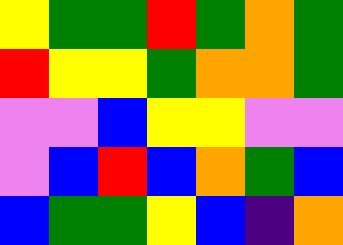[["yellow", "green", "green", "red", "green", "orange", "green"], ["red", "yellow", "yellow", "green", "orange", "orange", "green"], ["violet", "violet", "blue", "yellow", "yellow", "violet", "violet"], ["violet", "blue", "red", "blue", "orange", "green", "blue"], ["blue", "green", "green", "yellow", "blue", "indigo", "orange"]]